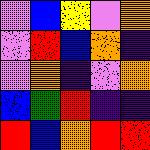[["violet", "blue", "yellow", "violet", "orange"], ["violet", "red", "blue", "orange", "indigo"], ["violet", "orange", "indigo", "violet", "orange"], ["blue", "green", "red", "indigo", "indigo"], ["red", "blue", "orange", "red", "red"]]